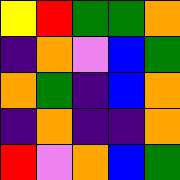[["yellow", "red", "green", "green", "orange"], ["indigo", "orange", "violet", "blue", "green"], ["orange", "green", "indigo", "blue", "orange"], ["indigo", "orange", "indigo", "indigo", "orange"], ["red", "violet", "orange", "blue", "green"]]